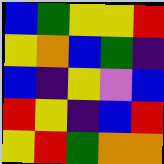[["blue", "green", "yellow", "yellow", "red"], ["yellow", "orange", "blue", "green", "indigo"], ["blue", "indigo", "yellow", "violet", "blue"], ["red", "yellow", "indigo", "blue", "red"], ["yellow", "red", "green", "orange", "orange"]]